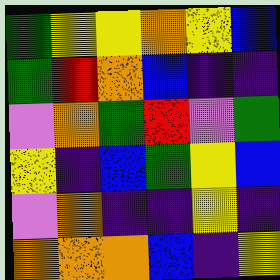[["green", "yellow", "yellow", "orange", "yellow", "blue"], ["green", "red", "orange", "blue", "indigo", "indigo"], ["violet", "orange", "green", "red", "violet", "green"], ["yellow", "indigo", "blue", "green", "yellow", "blue"], ["violet", "orange", "indigo", "indigo", "yellow", "indigo"], ["orange", "orange", "orange", "blue", "indigo", "yellow"]]